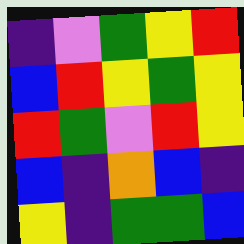[["indigo", "violet", "green", "yellow", "red"], ["blue", "red", "yellow", "green", "yellow"], ["red", "green", "violet", "red", "yellow"], ["blue", "indigo", "orange", "blue", "indigo"], ["yellow", "indigo", "green", "green", "blue"]]